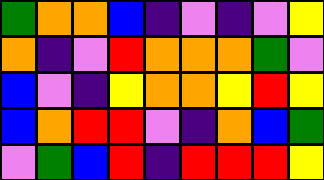[["green", "orange", "orange", "blue", "indigo", "violet", "indigo", "violet", "yellow"], ["orange", "indigo", "violet", "red", "orange", "orange", "orange", "green", "violet"], ["blue", "violet", "indigo", "yellow", "orange", "orange", "yellow", "red", "yellow"], ["blue", "orange", "red", "red", "violet", "indigo", "orange", "blue", "green"], ["violet", "green", "blue", "red", "indigo", "red", "red", "red", "yellow"]]